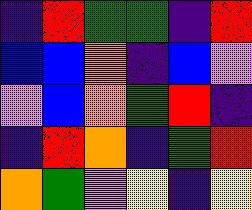[["indigo", "red", "green", "green", "indigo", "red"], ["blue", "blue", "orange", "indigo", "blue", "violet"], ["violet", "blue", "orange", "green", "red", "indigo"], ["indigo", "red", "orange", "indigo", "green", "red"], ["orange", "green", "violet", "yellow", "indigo", "yellow"]]